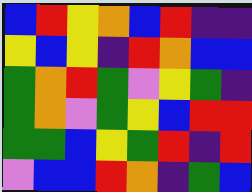[["blue", "red", "yellow", "orange", "blue", "red", "indigo", "indigo"], ["yellow", "blue", "yellow", "indigo", "red", "orange", "blue", "blue"], ["green", "orange", "red", "green", "violet", "yellow", "green", "indigo"], ["green", "orange", "violet", "green", "yellow", "blue", "red", "red"], ["green", "green", "blue", "yellow", "green", "red", "indigo", "red"], ["violet", "blue", "blue", "red", "orange", "indigo", "green", "blue"]]